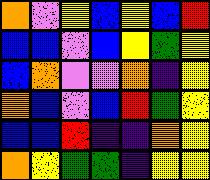[["orange", "violet", "yellow", "blue", "yellow", "blue", "red"], ["blue", "blue", "violet", "blue", "yellow", "green", "yellow"], ["blue", "orange", "violet", "violet", "orange", "indigo", "yellow"], ["orange", "blue", "violet", "blue", "red", "green", "yellow"], ["blue", "blue", "red", "indigo", "indigo", "orange", "yellow"], ["orange", "yellow", "green", "green", "indigo", "yellow", "yellow"]]